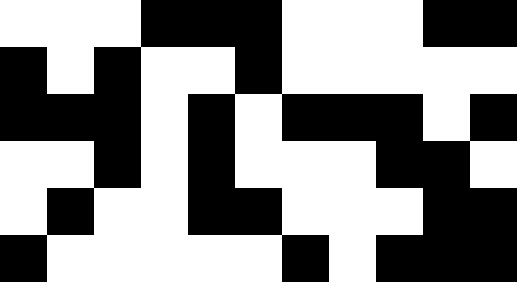[["white", "white", "white", "black", "black", "black", "white", "white", "white", "black", "black"], ["black", "white", "black", "white", "white", "black", "white", "white", "white", "white", "white"], ["black", "black", "black", "white", "black", "white", "black", "black", "black", "white", "black"], ["white", "white", "black", "white", "black", "white", "white", "white", "black", "black", "white"], ["white", "black", "white", "white", "black", "black", "white", "white", "white", "black", "black"], ["black", "white", "white", "white", "white", "white", "black", "white", "black", "black", "black"]]